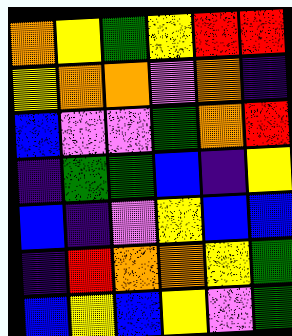[["orange", "yellow", "green", "yellow", "red", "red"], ["yellow", "orange", "orange", "violet", "orange", "indigo"], ["blue", "violet", "violet", "green", "orange", "red"], ["indigo", "green", "green", "blue", "indigo", "yellow"], ["blue", "indigo", "violet", "yellow", "blue", "blue"], ["indigo", "red", "orange", "orange", "yellow", "green"], ["blue", "yellow", "blue", "yellow", "violet", "green"]]